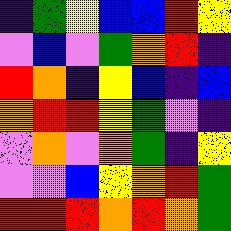[["indigo", "green", "yellow", "blue", "blue", "red", "yellow"], ["violet", "blue", "violet", "green", "orange", "red", "indigo"], ["red", "orange", "indigo", "yellow", "blue", "indigo", "blue"], ["orange", "red", "red", "yellow", "green", "violet", "indigo"], ["violet", "orange", "violet", "orange", "green", "indigo", "yellow"], ["violet", "violet", "blue", "yellow", "orange", "red", "green"], ["red", "red", "red", "orange", "red", "orange", "green"]]